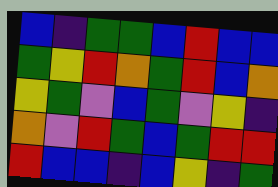[["blue", "indigo", "green", "green", "blue", "red", "blue", "blue"], ["green", "yellow", "red", "orange", "green", "red", "blue", "orange"], ["yellow", "green", "violet", "blue", "green", "violet", "yellow", "indigo"], ["orange", "violet", "red", "green", "blue", "green", "red", "red"], ["red", "blue", "blue", "indigo", "blue", "yellow", "indigo", "green"]]